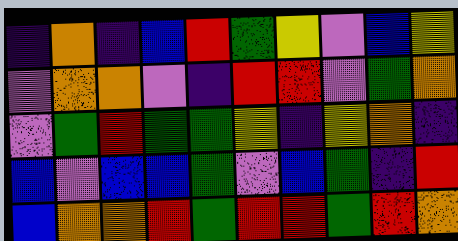[["indigo", "orange", "indigo", "blue", "red", "green", "yellow", "violet", "blue", "yellow"], ["violet", "orange", "orange", "violet", "indigo", "red", "red", "violet", "green", "orange"], ["violet", "green", "red", "green", "green", "yellow", "indigo", "yellow", "orange", "indigo"], ["blue", "violet", "blue", "blue", "green", "violet", "blue", "green", "indigo", "red"], ["blue", "orange", "orange", "red", "green", "red", "red", "green", "red", "orange"]]